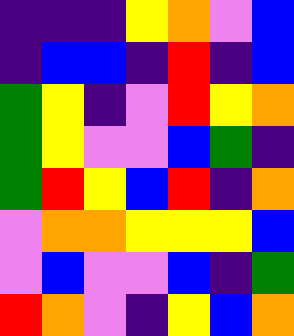[["indigo", "indigo", "indigo", "yellow", "orange", "violet", "blue"], ["indigo", "blue", "blue", "indigo", "red", "indigo", "blue"], ["green", "yellow", "indigo", "violet", "red", "yellow", "orange"], ["green", "yellow", "violet", "violet", "blue", "green", "indigo"], ["green", "red", "yellow", "blue", "red", "indigo", "orange"], ["violet", "orange", "orange", "yellow", "yellow", "yellow", "blue"], ["violet", "blue", "violet", "violet", "blue", "indigo", "green"], ["red", "orange", "violet", "indigo", "yellow", "blue", "orange"]]